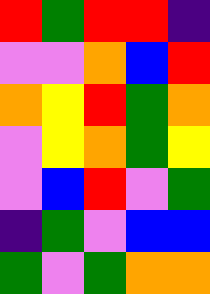[["red", "green", "red", "red", "indigo"], ["violet", "violet", "orange", "blue", "red"], ["orange", "yellow", "red", "green", "orange"], ["violet", "yellow", "orange", "green", "yellow"], ["violet", "blue", "red", "violet", "green"], ["indigo", "green", "violet", "blue", "blue"], ["green", "violet", "green", "orange", "orange"]]